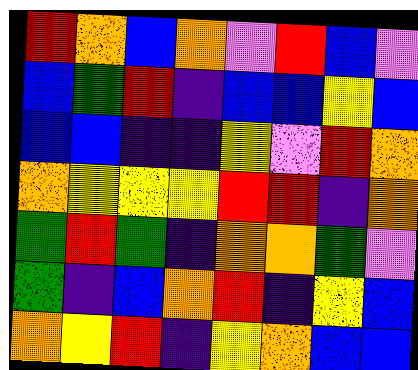[["red", "orange", "blue", "orange", "violet", "red", "blue", "violet"], ["blue", "green", "red", "indigo", "blue", "blue", "yellow", "blue"], ["blue", "blue", "indigo", "indigo", "yellow", "violet", "red", "orange"], ["orange", "yellow", "yellow", "yellow", "red", "red", "indigo", "orange"], ["green", "red", "green", "indigo", "orange", "orange", "green", "violet"], ["green", "indigo", "blue", "orange", "red", "indigo", "yellow", "blue"], ["orange", "yellow", "red", "indigo", "yellow", "orange", "blue", "blue"]]